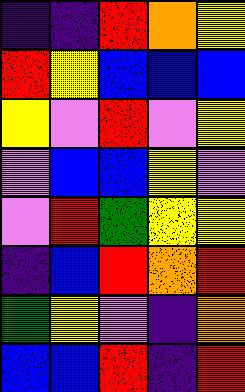[["indigo", "indigo", "red", "orange", "yellow"], ["red", "yellow", "blue", "blue", "blue"], ["yellow", "violet", "red", "violet", "yellow"], ["violet", "blue", "blue", "yellow", "violet"], ["violet", "red", "green", "yellow", "yellow"], ["indigo", "blue", "red", "orange", "red"], ["green", "yellow", "violet", "indigo", "orange"], ["blue", "blue", "red", "indigo", "red"]]